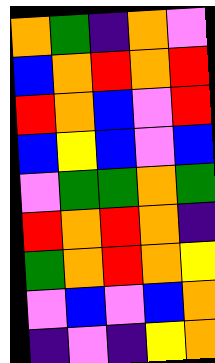[["orange", "green", "indigo", "orange", "violet"], ["blue", "orange", "red", "orange", "red"], ["red", "orange", "blue", "violet", "red"], ["blue", "yellow", "blue", "violet", "blue"], ["violet", "green", "green", "orange", "green"], ["red", "orange", "red", "orange", "indigo"], ["green", "orange", "red", "orange", "yellow"], ["violet", "blue", "violet", "blue", "orange"], ["indigo", "violet", "indigo", "yellow", "orange"]]